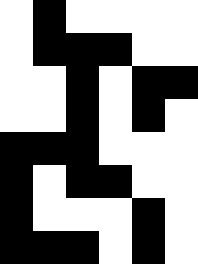[["white", "black", "white", "white", "white", "white"], ["white", "black", "black", "black", "white", "white"], ["white", "white", "black", "white", "black", "black"], ["white", "white", "black", "white", "black", "white"], ["black", "black", "black", "white", "white", "white"], ["black", "white", "black", "black", "white", "white"], ["black", "white", "white", "white", "black", "white"], ["black", "black", "black", "white", "black", "white"]]